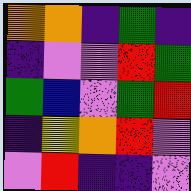[["orange", "orange", "indigo", "green", "indigo"], ["indigo", "violet", "violet", "red", "green"], ["green", "blue", "violet", "green", "red"], ["indigo", "yellow", "orange", "red", "violet"], ["violet", "red", "indigo", "indigo", "violet"]]